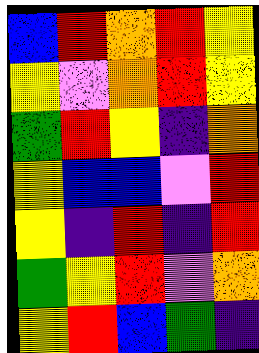[["blue", "red", "orange", "red", "yellow"], ["yellow", "violet", "orange", "red", "yellow"], ["green", "red", "yellow", "indigo", "orange"], ["yellow", "blue", "blue", "violet", "red"], ["yellow", "indigo", "red", "indigo", "red"], ["green", "yellow", "red", "violet", "orange"], ["yellow", "red", "blue", "green", "indigo"]]